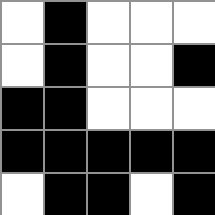[["white", "black", "white", "white", "white"], ["white", "black", "white", "white", "black"], ["black", "black", "white", "white", "white"], ["black", "black", "black", "black", "black"], ["white", "black", "black", "white", "black"]]